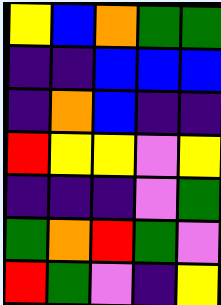[["yellow", "blue", "orange", "green", "green"], ["indigo", "indigo", "blue", "blue", "blue"], ["indigo", "orange", "blue", "indigo", "indigo"], ["red", "yellow", "yellow", "violet", "yellow"], ["indigo", "indigo", "indigo", "violet", "green"], ["green", "orange", "red", "green", "violet"], ["red", "green", "violet", "indigo", "yellow"]]